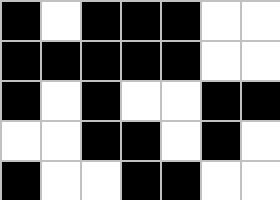[["black", "white", "black", "black", "black", "white", "white"], ["black", "black", "black", "black", "black", "white", "white"], ["black", "white", "black", "white", "white", "black", "black"], ["white", "white", "black", "black", "white", "black", "white"], ["black", "white", "white", "black", "black", "white", "white"]]